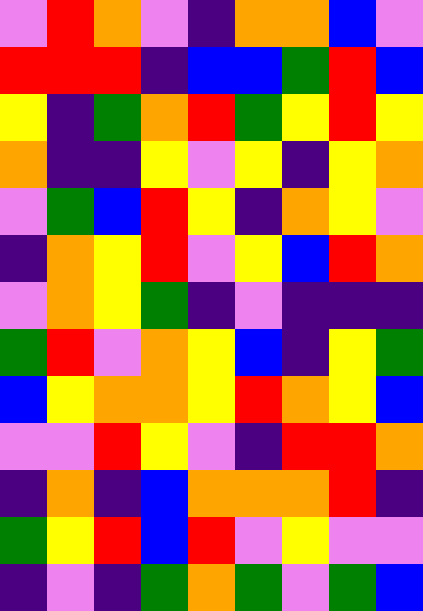[["violet", "red", "orange", "violet", "indigo", "orange", "orange", "blue", "violet"], ["red", "red", "red", "indigo", "blue", "blue", "green", "red", "blue"], ["yellow", "indigo", "green", "orange", "red", "green", "yellow", "red", "yellow"], ["orange", "indigo", "indigo", "yellow", "violet", "yellow", "indigo", "yellow", "orange"], ["violet", "green", "blue", "red", "yellow", "indigo", "orange", "yellow", "violet"], ["indigo", "orange", "yellow", "red", "violet", "yellow", "blue", "red", "orange"], ["violet", "orange", "yellow", "green", "indigo", "violet", "indigo", "indigo", "indigo"], ["green", "red", "violet", "orange", "yellow", "blue", "indigo", "yellow", "green"], ["blue", "yellow", "orange", "orange", "yellow", "red", "orange", "yellow", "blue"], ["violet", "violet", "red", "yellow", "violet", "indigo", "red", "red", "orange"], ["indigo", "orange", "indigo", "blue", "orange", "orange", "orange", "red", "indigo"], ["green", "yellow", "red", "blue", "red", "violet", "yellow", "violet", "violet"], ["indigo", "violet", "indigo", "green", "orange", "green", "violet", "green", "blue"]]